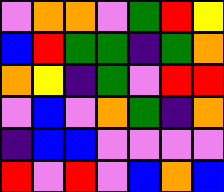[["violet", "orange", "orange", "violet", "green", "red", "yellow"], ["blue", "red", "green", "green", "indigo", "green", "orange"], ["orange", "yellow", "indigo", "green", "violet", "red", "red"], ["violet", "blue", "violet", "orange", "green", "indigo", "orange"], ["indigo", "blue", "blue", "violet", "violet", "violet", "violet"], ["red", "violet", "red", "violet", "blue", "orange", "blue"]]